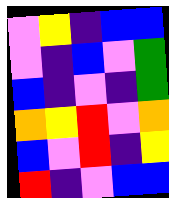[["violet", "yellow", "indigo", "blue", "blue"], ["violet", "indigo", "blue", "violet", "green"], ["blue", "indigo", "violet", "indigo", "green"], ["orange", "yellow", "red", "violet", "orange"], ["blue", "violet", "red", "indigo", "yellow"], ["red", "indigo", "violet", "blue", "blue"]]